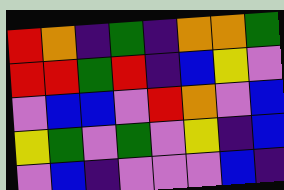[["red", "orange", "indigo", "green", "indigo", "orange", "orange", "green"], ["red", "red", "green", "red", "indigo", "blue", "yellow", "violet"], ["violet", "blue", "blue", "violet", "red", "orange", "violet", "blue"], ["yellow", "green", "violet", "green", "violet", "yellow", "indigo", "blue"], ["violet", "blue", "indigo", "violet", "violet", "violet", "blue", "indigo"]]